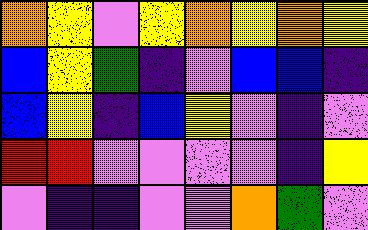[["orange", "yellow", "violet", "yellow", "orange", "yellow", "orange", "yellow"], ["blue", "yellow", "green", "indigo", "violet", "blue", "blue", "indigo"], ["blue", "yellow", "indigo", "blue", "yellow", "violet", "indigo", "violet"], ["red", "red", "violet", "violet", "violet", "violet", "indigo", "yellow"], ["violet", "indigo", "indigo", "violet", "violet", "orange", "green", "violet"]]